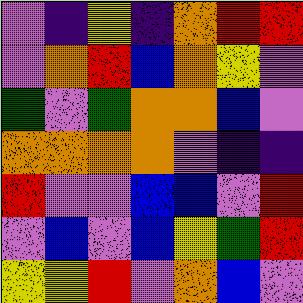[["violet", "indigo", "yellow", "indigo", "orange", "red", "red"], ["violet", "orange", "red", "blue", "orange", "yellow", "violet"], ["green", "violet", "green", "orange", "orange", "blue", "violet"], ["orange", "orange", "orange", "orange", "violet", "indigo", "indigo"], ["red", "violet", "violet", "blue", "blue", "violet", "red"], ["violet", "blue", "violet", "blue", "yellow", "green", "red"], ["yellow", "yellow", "red", "violet", "orange", "blue", "violet"]]